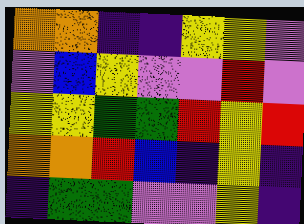[["orange", "orange", "indigo", "indigo", "yellow", "yellow", "violet"], ["violet", "blue", "yellow", "violet", "violet", "red", "violet"], ["yellow", "yellow", "green", "green", "red", "yellow", "red"], ["orange", "orange", "red", "blue", "indigo", "yellow", "indigo"], ["indigo", "green", "green", "violet", "violet", "yellow", "indigo"]]